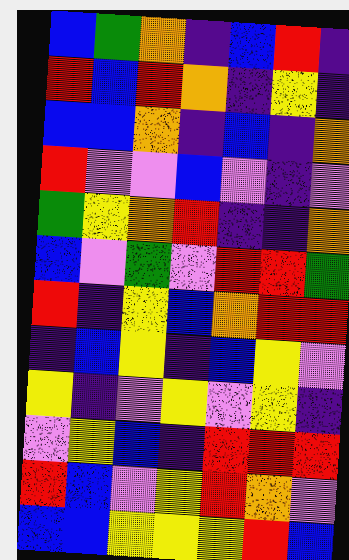[["blue", "green", "orange", "indigo", "blue", "red", "indigo"], ["red", "blue", "red", "orange", "indigo", "yellow", "indigo"], ["blue", "blue", "orange", "indigo", "blue", "indigo", "orange"], ["red", "violet", "violet", "blue", "violet", "indigo", "violet"], ["green", "yellow", "orange", "red", "indigo", "indigo", "orange"], ["blue", "violet", "green", "violet", "red", "red", "green"], ["red", "indigo", "yellow", "blue", "orange", "red", "red"], ["indigo", "blue", "yellow", "indigo", "blue", "yellow", "violet"], ["yellow", "indigo", "violet", "yellow", "violet", "yellow", "indigo"], ["violet", "yellow", "blue", "indigo", "red", "red", "red"], ["red", "blue", "violet", "yellow", "red", "orange", "violet"], ["blue", "blue", "yellow", "yellow", "yellow", "red", "blue"]]